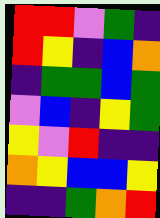[["red", "red", "violet", "green", "indigo"], ["red", "yellow", "indigo", "blue", "orange"], ["indigo", "green", "green", "blue", "green"], ["violet", "blue", "indigo", "yellow", "green"], ["yellow", "violet", "red", "indigo", "indigo"], ["orange", "yellow", "blue", "blue", "yellow"], ["indigo", "indigo", "green", "orange", "red"]]